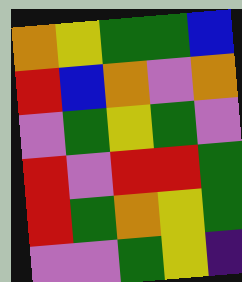[["orange", "yellow", "green", "green", "blue"], ["red", "blue", "orange", "violet", "orange"], ["violet", "green", "yellow", "green", "violet"], ["red", "violet", "red", "red", "green"], ["red", "green", "orange", "yellow", "green"], ["violet", "violet", "green", "yellow", "indigo"]]